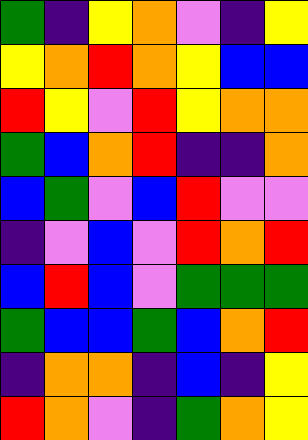[["green", "indigo", "yellow", "orange", "violet", "indigo", "yellow"], ["yellow", "orange", "red", "orange", "yellow", "blue", "blue"], ["red", "yellow", "violet", "red", "yellow", "orange", "orange"], ["green", "blue", "orange", "red", "indigo", "indigo", "orange"], ["blue", "green", "violet", "blue", "red", "violet", "violet"], ["indigo", "violet", "blue", "violet", "red", "orange", "red"], ["blue", "red", "blue", "violet", "green", "green", "green"], ["green", "blue", "blue", "green", "blue", "orange", "red"], ["indigo", "orange", "orange", "indigo", "blue", "indigo", "yellow"], ["red", "orange", "violet", "indigo", "green", "orange", "yellow"]]